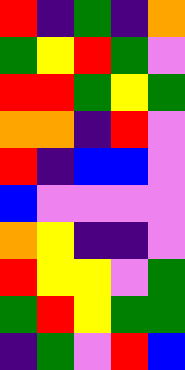[["red", "indigo", "green", "indigo", "orange"], ["green", "yellow", "red", "green", "violet"], ["red", "red", "green", "yellow", "green"], ["orange", "orange", "indigo", "red", "violet"], ["red", "indigo", "blue", "blue", "violet"], ["blue", "violet", "violet", "violet", "violet"], ["orange", "yellow", "indigo", "indigo", "violet"], ["red", "yellow", "yellow", "violet", "green"], ["green", "red", "yellow", "green", "green"], ["indigo", "green", "violet", "red", "blue"]]